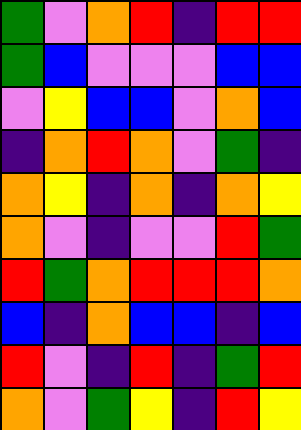[["green", "violet", "orange", "red", "indigo", "red", "red"], ["green", "blue", "violet", "violet", "violet", "blue", "blue"], ["violet", "yellow", "blue", "blue", "violet", "orange", "blue"], ["indigo", "orange", "red", "orange", "violet", "green", "indigo"], ["orange", "yellow", "indigo", "orange", "indigo", "orange", "yellow"], ["orange", "violet", "indigo", "violet", "violet", "red", "green"], ["red", "green", "orange", "red", "red", "red", "orange"], ["blue", "indigo", "orange", "blue", "blue", "indigo", "blue"], ["red", "violet", "indigo", "red", "indigo", "green", "red"], ["orange", "violet", "green", "yellow", "indigo", "red", "yellow"]]